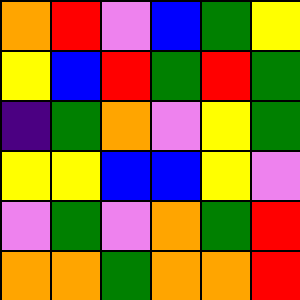[["orange", "red", "violet", "blue", "green", "yellow"], ["yellow", "blue", "red", "green", "red", "green"], ["indigo", "green", "orange", "violet", "yellow", "green"], ["yellow", "yellow", "blue", "blue", "yellow", "violet"], ["violet", "green", "violet", "orange", "green", "red"], ["orange", "orange", "green", "orange", "orange", "red"]]